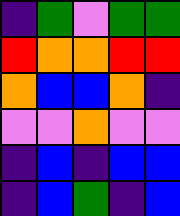[["indigo", "green", "violet", "green", "green"], ["red", "orange", "orange", "red", "red"], ["orange", "blue", "blue", "orange", "indigo"], ["violet", "violet", "orange", "violet", "violet"], ["indigo", "blue", "indigo", "blue", "blue"], ["indigo", "blue", "green", "indigo", "blue"]]